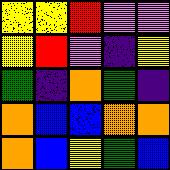[["yellow", "yellow", "red", "violet", "violet"], ["yellow", "red", "violet", "indigo", "yellow"], ["green", "indigo", "orange", "green", "indigo"], ["orange", "blue", "blue", "orange", "orange"], ["orange", "blue", "yellow", "green", "blue"]]